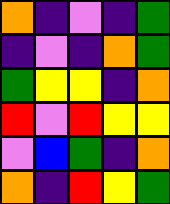[["orange", "indigo", "violet", "indigo", "green"], ["indigo", "violet", "indigo", "orange", "green"], ["green", "yellow", "yellow", "indigo", "orange"], ["red", "violet", "red", "yellow", "yellow"], ["violet", "blue", "green", "indigo", "orange"], ["orange", "indigo", "red", "yellow", "green"]]